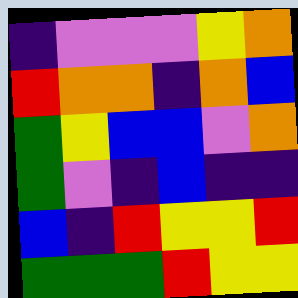[["indigo", "violet", "violet", "violet", "yellow", "orange"], ["red", "orange", "orange", "indigo", "orange", "blue"], ["green", "yellow", "blue", "blue", "violet", "orange"], ["green", "violet", "indigo", "blue", "indigo", "indigo"], ["blue", "indigo", "red", "yellow", "yellow", "red"], ["green", "green", "green", "red", "yellow", "yellow"]]